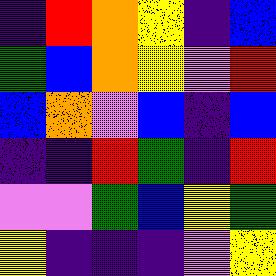[["indigo", "red", "orange", "yellow", "indigo", "blue"], ["green", "blue", "orange", "yellow", "violet", "red"], ["blue", "orange", "violet", "blue", "indigo", "blue"], ["indigo", "indigo", "red", "green", "indigo", "red"], ["violet", "violet", "green", "blue", "yellow", "green"], ["yellow", "indigo", "indigo", "indigo", "violet", "yellow"]]